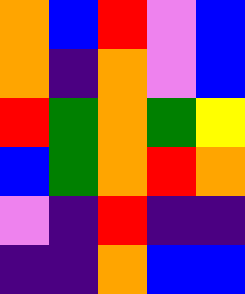[["orange", "blue", "red", "violet", "blue"], ["orange", "indigo", "orange", "violet", "blue"], ["red", "green", "orange", "green", "yellow"], ["blue", "green", "orange", "red", "orange"], ["violet", "indigo", "red", "indigo", "indigo"], ["indigo", "indigo", "orange", "blue", "blue"]]